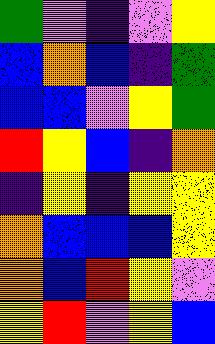[["green", "violet", "indigo", "violet", "yellow"], ["blue", "orange", "blue", "indigo", "green"], ["blue", "blue", "violet", "yellow", "green"], ["red", "yellow", "blue", "indigo", "orange"], ["indigo", "yellow", "indigo", "yellow", "yellow"], ["orange", "blue", "blue", "blue", "yellow"], ["orange", "blue", "red", "yellow", "violet"], ["yellow", "red", "violet", "yellow", "blue"]]